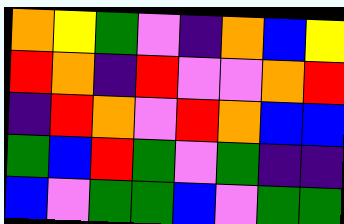[["orange", "yellow", "green", "violet", "indigo", "orange", "blue", "yellow"], ["red", "orange", "indigo", "red", "violet", "violet", "orange", "red"], ["indigo", "red", "orange", "violet", "red", "orange", "blue", "blue"], ["green", "blue", "red", "green", "violet", "green", "indigo", "indigo"], ["blue", "violet", "green", "green", "blue", "violet", "green", "green"]]